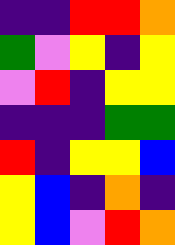[["indigo", "indigo", "red", "red", "orange"], ["green", "violet", "yellow", "indigo", "yellow"], ["violet", "red", "indigo", "yellow", "yellow"], ["indigo", "indigo", "indigo", "green", "green"], ["red", "indigo", "yellow", "yellow", "blue"], ["yellow", "blue", "indigo", "orange", "indigo"], ["yellow", "blue", "violet", "red", "orange"]]